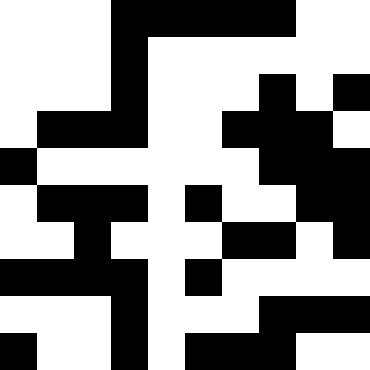[["white", "white", "white", "black", "black", "black", "black", "black", "white", "white"], ["white", "white", "white", "black", "white", "white", "white", "white", "white", "white"], ["white", "white", "white", "black", "white", "white", "white", "black", "white", "black"], ["white", "black", "black", "black", "white", "white", "black", "black", "black", "white"], ["black", "white", "white", "white", "white", "white", "white", "black", "black", "black"], ["white", "black", "black", "black", "white", "black", "white", "white", "black", "black"], ["white", "white", "black", "white", "white", "white", "black", "black", "white", "black"], ["black", "black", "black", "black", "white", "black", "white", "white", "white", "white"], ["white", "white", "white", "black", "white", "white", "white", "black", "black", "black"], ["black", "white", "white", "black", "white", "black", "black", "black", "white", "white"]]